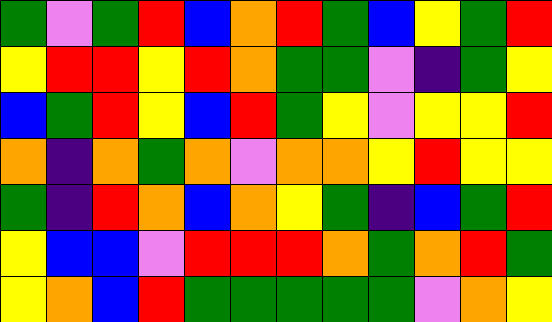[["green", "violet", "green", "red", "blue", "orange", "red", "green", "blue", "yellow", "green", "red"], ["yellow", "red", "red", "yellow", "red", "orange", "green", "green", "violet", "indigo", "green", "yellow"], ["blue", "green", "red", "yellow", "blue", "red", "green", "yellow", "violet", "yellow", "yellow", "red"], ["orange", "indigo", "orange", "green", "orange", "violet", "orange", "orange", "yellow", "red", "yellow", "yellow"], ["green", "indigo", "red", "orange", "blue", "orange", "yellow", "green", "indigo", "blue", "green", "red"], ["yellow", "blue", "blue", "violet", "red", "red", "red", "orange", "green", "orange", "red", "green"], ["yellow", "orange", "blue", "red", "green", "green", "green", "green", "green", "violet", "orange", "yellow"]]